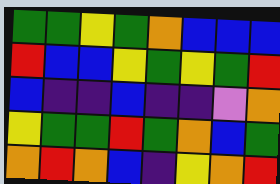[["green", "green", "yellow", "green", "orange", "blue", "blue", "blue"], ["red", "blue", "blue", "yellow", "green", "yellow", "green", "red"], ["blue", "indigo", "indigo", "blue", "indigo", "indigo", "violet", "orange"], ["yellow", "green", "green", "red", "green", "orange", "blue", "green"], ["orange", "red", "orange", "blue", "indigo", "yellow", "orange", "red"]]